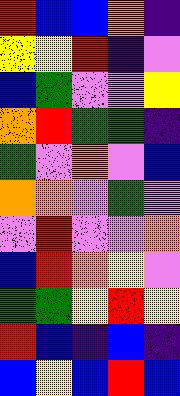[["red", "blue", "blue", "orange", "indigo"], ["yellow", "yellow", "red", "indigo", "violet"], ["blue", "green", "violet", "violet", "yellow"], ["orange", "red", "green", "green", "indigo"], ["green", "violet", "orange", "violet", "blue"], ["orange", "orange", "violet", "green", "violet"], ["violet", "red", "violet", "violet", "orange"], ["blue", "red", "orange", "yellow", "violet"], ["green", "green", "yellow", "red", "yellow"], ["red", "blue", "indigo", "blue", "indigo"], ["blue", "yellow", "blue", "red", "blue"]]